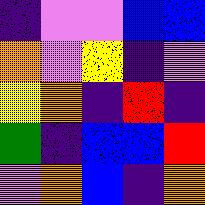[["indigo", "violet", "violet", "blue", "blue"], ["orange", "violet", "yellow", "indigo", "violet"], ["yellow", "orange", "indigo", "red", "indigo"], ["green", "indigo", "blue", "blue", "red"], ["violet", "orange", "blue", "indigo", "orange"]]